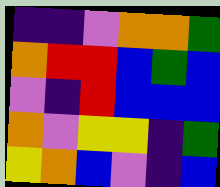[["indigo", "indigo", "violet", "orange", "orange", "green"], ["orange", "red", "red", "blue", "green", "blue"], ["violet", "indigo", "red", "blue", "blue", "blue"], ["orange", "violet", "yellow", "yellow", "indigo", "green"], ["yellow", "orange", "blue", "violet", "indigo", "blue"]]